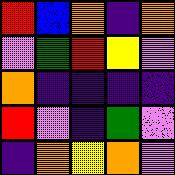[["red", "blue", "orange", "indigo", "orange"], ["violet", "green", "red", "yellow", "violet"], ["orange", "indigo", "indigo", "indigo", "indigo"], ["red", "violet", "indigo", "green", "violet"], ["indigo", "orange", "yellow", "orange", "violet"]]